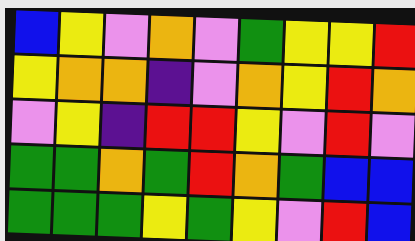[["blue", "yellow", "violet", "orange", "violet", "green", "yellow", "yellow", "red"], ["yellow", "orange", "orange", "indigo", "violet", "orange", "yellow", "red", "orange"], ["violet", "yellow", "indigo", "red", "red", "yellow", "violet", "red", "violet"], ["green", "green", "orange", "green", "red", "orange", "green", "blue", "blue"], ["green", "green", "green", "yellow", "green", "yellow", "violet", "red", "blue"]]